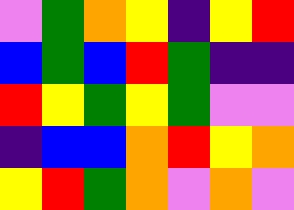[["violet", "green", "orange", "yellow", "indigo", "yellow", "red"], ["blue", "green", "blue", "red", "green", "indigo", "indigo"], ["red", "yellow", "green", "yellow", "green", "violet", "violet"], ["indigo", "blue", "blue", "orange", "red", "yellow", "orange"], ["yellow", "red", "green", "orange", "violet", "orange", "violet"]]